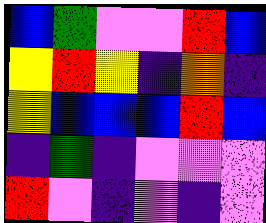[["blue", "green", "violet", "violet", "red", "blue"], ["yellow", "red", "yellow", "indigo", "orange", "indigo"], ["yellow", "blue", "blue", "blue", "red", "blue"], ["indigo", "green", "indigo", "violet", "violet", "violet"], ["red", "violet", "indigo", "violet", "indigo", "violet"]]